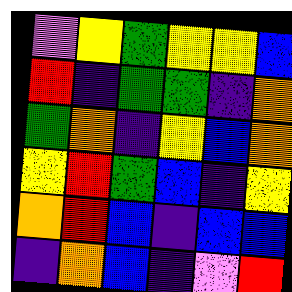[["violet", "yellow", "green", "yellow", "yellow", "blue"], ["red", "indigo", "green", "green", "indigo", "orange"], ["green", "orange", "indigo", "yellow", "blue", "orange"], ["yellow", "red", "green", "blue", "indigo", "yellow"], ["orange", "red", "blue", "indigo", "blue", "blue"], ["indigo", "orange", "blue", "indigo", "violet", "red"]]